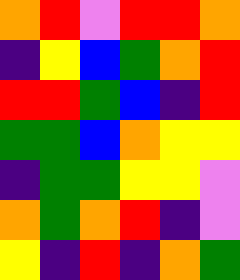[["orange", "red", "violet", "red", "red", "orange"], ["indigo", "yellow", "blue", "green", "orange", "red"], ["red", "red", "green", "blue", "indigo", "red"], ["green", "green", "blue", "orange", "yellow", "yellow"], ["indigo", "green", "green", "yellow", "yellow", "violet"], ["orange", "green", "orange", "red", "indigo", "violet"], ["yellow", "indigo", "red", "indigo", "orange", "green"]]